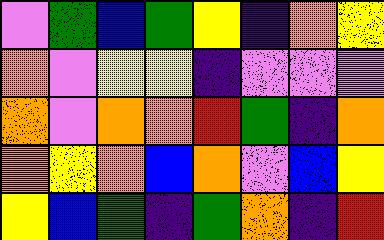[["violet", "green", "blue", "green", "yellow", "indigo", "orange", "yellow"], ["orange", "violet", "yellow", "yellow", "indigo", "violet", "violet", "violet"], ["orange", "violet", "orange", "orange", "red", "green", "indigo", "orange"], ["orange", "yellow", "orange", "blue", "orange", "violet", "blue", "yellow"], ["yellow", "blue", "green", "indigo", "green", "orange", "indigo", "red"]]